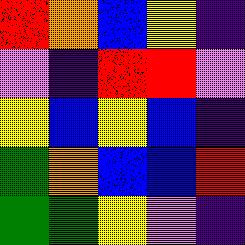[["red", "orange", "blue", "yellow", "indigo"], ["violet", "indigo", "red", "red", "violet"], ["yellow", "blue", "yellow", "blue", "indigo"], ["green", "orange", "blue", "blue", "red"], ["green", "green", "yellow", "violet", "indigo"]]